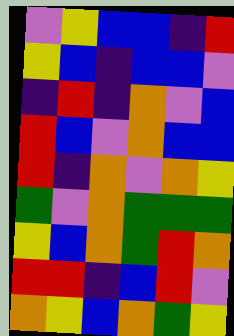[["violet", "yellow", "blue", "blue", "indigo", "red"], ["yellow", "blue", "indigo", "blue", "blue", "violet"], ["indigo", "red", "indigo", "orange", "violet", "blue"], ["red", "blue", "violet", "orange", "blue", "blue"], ["red", "indigo", "orange", "violet", "orange", "yellow"], ["green", "violet", "orange", "green", "green", "green"], ["yellow", "blue", "orange", "green", "red", "orange"], ["red", "red", "indigo", "blue", "red", "violet"], ["orange", "yellow", "blue", "orange", "green", "yellow"]]